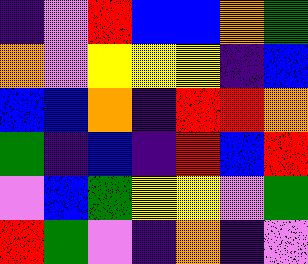[["indigo", "violet", "red", "blue", "blue", "orange", "green"], ["orange", "violet", "yellow", "yellow", "yellow", "indigo", "blue"], ["blue", "blue", "orange", "indigo", "red", "red", "orange"], ["green", "indigo", "blue", "indigo", "red", "blue", "red"], ["violet", "blue", "green", "yellow", "yellow", "violet", "green"], ["red", "green", "violet", "indigo", "orange", "indigo", "violet"]]